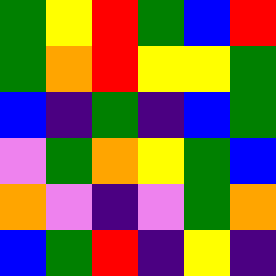[["green", "yellow", "red", "green", "blue", "red"], ["green", "orange", "red", "yellow", "yellow", "green"], ["blue", "indigo", "green", "indigo", "blue", "green"], ["violet", "green", "orange", "yellow", "green", "blue"], ["orange", "violet", "indigo", "violet", "green", "orange"], ["blue", "green", "red", "indigo", "yellow", "indigo"]]